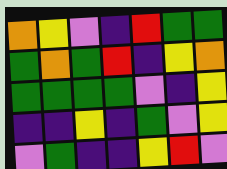[["orange", "yellow", "violet", "indigo", "red", "green", "green"], ["green", "orange", "green", "red", "indigo", "yellow", "orange"], ["green", "green", "green", "green", "violet", "indigo", "yellow"], ["indigo", "indigo", "yellow", "indigo", "green", "violet", "yellow"], ["violet", "green", "indigo", "indigo", "yellow", "red", "violet"]]